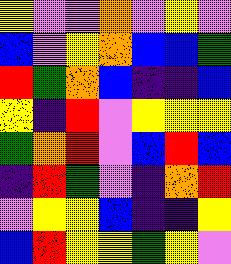[["yellow", "violet", "violet", "orange", "violet", "yellow", "violet"], ["blue", "violet", "yellow", "orange", "blue", "blue", "green"], ["red", "green", "orange", "blue", "indigo", "indigo", "blue"], ["yellow", "indigo", "red", "violet", "yellow", "yellow", "yellow"], ["green", "orange", "red", "violet", "blue", "red", "blue"], ["indigo", "red", "green", "violet", "indigo", "orange", "red"], ["violet", "yellow", "yellow", "blue", "indigo", "indigo", "yellow"], ["blue", "red", "yellow", "yellow", "green", "yellow", "violet"]]